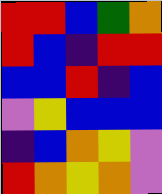[["red", "red", "blue", "green", "orange"], ["red", "blue", "indigo", "red", "red"], ["blue", "blue", "red", "indigo", "blue"], ["violet", "yellow", "blue", "blue", "blue"], ["indigo", "blue", "orange", "yellow", "violet"], ["red", "orange", "yellow", "orange", "violet"]]